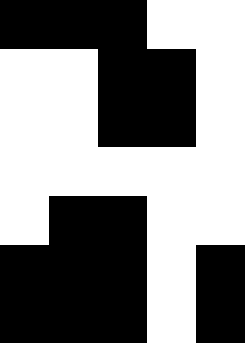[["black", "black", "black", "white", "white"], ["white", "white", "black", "black", "white"], ["white", "white", "black", "black", "white"], ["white", "white", "white", "white", "white"], ["white", "black", "black", "white", "white"], ["black", "black", "black", "white", "black"], ["black", "black", "black", "white", "black"]]